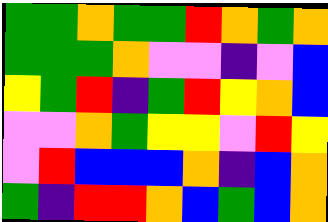[["green", "green", "orange", "green", "green", "red", "orange", "green", "orange"], ["green", "green", "green", "orange", "violet", "violet", "indigo", "violet", "blue"], ["yellow", "green", "red", "indigo", "green", "red", "yellow", "orange", "blue"], ["violet", "violet", "orange", "green", "yellow", "yellow", "violet", "red", "yellow"], ["violet", "red", "blue", "blue", "blue", "orange", "indigo", "blue", "orange"], ["green", "indigo", "red", "red", "orange", "blue", "green", "blue", "orange"]]